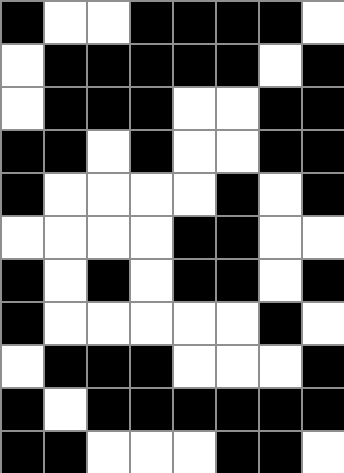[["black", "white", "white", "black", "black", "black", "black", "white"], ["white", "black", "black", "black", "black", "black", "white", "black"], ["white", "black", "black", "black", "white", "white", "black", "black"], ["black", "black", "white", "black", "white", "white", "black", "black"], ["black", "white", "white", "white", "white", "black", "white", "black"], ["white", "white", "white", "white", "black", "black", "white", "white"], ["black", "white", "black", "white", "black", "black", "white", "black"], ["black", "white", "white", "white", "white", "white", "black", "white"], ["white", "black", "black", "black", "white", "white", "white", "black"], ["black", "white", "black", "black", "black", "black", "black", "black"], ["black", "black", "white", "white", "white", "black", "black", "white"]]